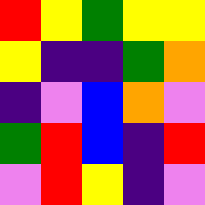[["red", "yellow", "green", "yellow", "yellow"], ["yellow", "indigo", "indigo", "green", "orange"], ["indigo", "violet", "blue", "orange", "violet"], ["green", "red", "blue", "indigo", "red"], ["violet", "red", "yellow", "indigo", "violet"]]